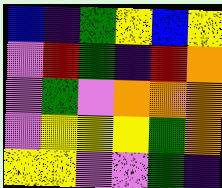[["blue", "indigo", "green", "yellow", "blue", "yellow"], ["violet", "red", "green", "indigo", "red", "orange"], ["violet", "green", "violet", "orange", "orange", "orange"], ["violet", "yellow", "yellow", "yellow", "green", "orange"], ["yellow", "yellow", "violet", "violet", "green", "indigo"]]